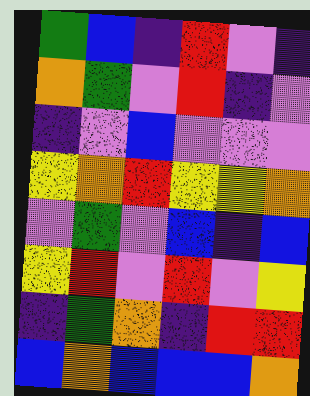[["green", "blue", "indigo", "red", "violet", "indigo"], ["orange", "green", "violet", "red", "indigo", "violet"], ["indigo", "violet", "blue", "violet", "violet", "violet"], ["yellow", "orange", "red", "yellow", "yellow", "orange"], ["violet", "green", "violet", "blue", "indigo", "blue"], ["yellow", "red", "violet", "red", "violet", "yellow"], ["indigo", "green", "orange", "indigo", "red", "red"], ["blue", "orange", "blue", "blue", "blue", "orange"]]